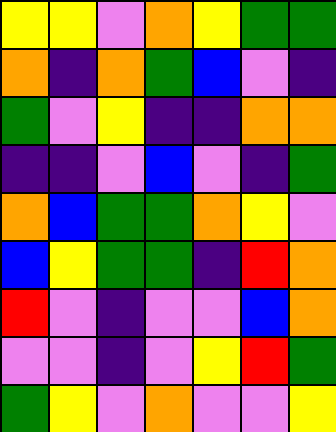[["yellow", "yellow", "violet", "orange", "yellow", "green", "green"], ["orange", "indigo", "orange", "green", "blue", "violet", "indigo"], ["green", "violet", "yellow", "indigo", "indigo", "orange", "orange"], ["indigo", "indigo", "violet", "blue", "violet", "indigo", "green"], ["orange", "blue", "green", "green", "orange", "yellow", "violet"], ["blue", "yellow", "green", "green", "indigo", "red", "orange"], ["red", "violet", "indigo", "violet", "violet", "blue", "orange"], ["violet", "violet", "indigo", "violet", "yellow", "red", "green"], ["green", "yellow", "violet", "orange", "violet", "violet", "yellow"]]